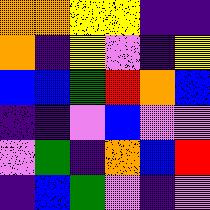[["orange", "orange", "yellow", "yellow", "indigo", "indigo"], ["orange", "indigo", "yellow", "violet", "indigo", "yellow"], ["blue", "blue", "green", "red", "orange", "blue"], ["indigo", "indigo", "violet", "blue", "violet", "violet"], ["violet", "green", "indigo", "orange", "blue", "red"], ["indigo", "blue", "green", "violet", "indigo", "violet"]]